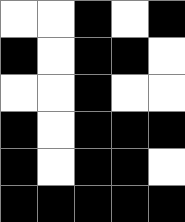[["white", "white", "black", "white", "black"], ["black", "white", "black", "black", "white"], ["white", "white", "black", "white", "white"], ["black", "white", "black", "black", "black"], ["black", "white", "black", "black", "white"], ["black", "black", "black", "black", "black"]]